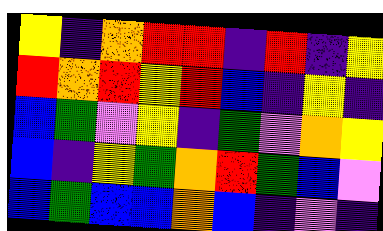[["yellow", "indigo", "orange", "red", "red", "indigo", "red", "indigo", "yellow"], ["red", "orange", "red", "yellow", "red", "blue", "indigo", "yellow", "indigo"], ["blue", "green", "violet", "yellow", "indigo", "green", "violet", "orange", "yellow"], ["blue", "indigo", "yellow", "green", "orange", "red", "green", "blue", "violet"], ["blue", "green", "blue", "blue", "orange", "blue", "indigo", "violet", "indigo"]]